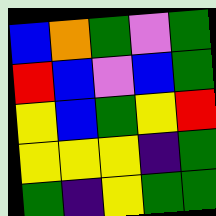[["blue", "orange", "green", "violet", "green"], ["red", "blue", "violet", "blue", "green"], ["yellow", "blue", "green", "yellow", "red"], ["yellow", "yellow", "yellow", "indigo", "green"], ["green", "indigo", "yellow", "green", "green"]]